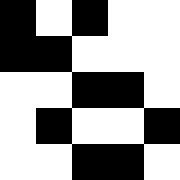[["black", "white", "black", "white", "white"], ["black", "black", "white", "white", "white"], ["white", "white", "black", "black", "white"], ["white", "black", "white", "white", "black"], ["white", "white", "black", "black", "white"]]